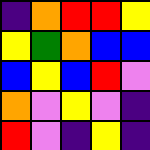[["indigo", "orange", "red", "red", "yellow"], ["yellow", "green", "orange", "blue", "blue"], ["blue", "yellow", "blue", "red", "violet"], ["orange", "violet", "yellow", "violet", "indigo"], ["red", "violet", "indigo", "yellow", "indigo"]]